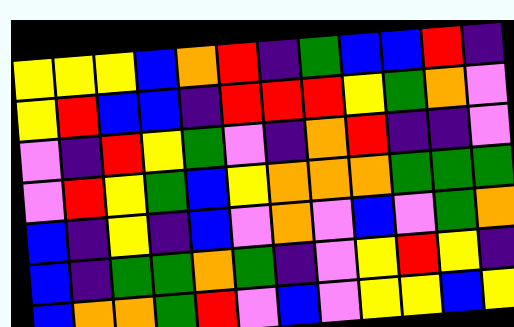[["yellow", "yellow", "yellow", "blue", "orange", "red", "indigo", "green", "blue", "blue", "red", "indigo"], ["yellow", "red", "blue", "blue", "indigo", "red", "red", "red", "yellow", "green", "orange", "violet"], ["violet", "indigo", "red", "yellow", "green", "violet", "indigo", "orange", "red", "indigo", "indigo", "violet"], ["violet", "red", "yellow", "green", "blue", "yellow", "orange", "orange", "orange", "green", "green", "green"], ["blue", "indigo", "yellow", "indigo", "blue", "violet", "orange", "violet", "blue", "violet", "green", "orange"], ["blue", "indigo", "green", "green", "orange", "green", "indigo", "violet", "yellow", "red", "yellow", "indigo"], ["blue", "orange", "orange", "green", "red", "violet", "blue", "violet", "yellow", "yellow", "blue", "yellow"]]